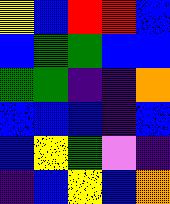[["yellow", "blue", "red", "red", "blue"], ["blue", "green", "green", "blue", "blue"], ["green", "green", "indigo", "indigo", "orange"], ["blue", "blue", "blue", "indigo", "blue"], ["blue", "yellow", "green", "violet", "indigo"], ["indigo", "blue", "yellow", "blue", "orange"]]